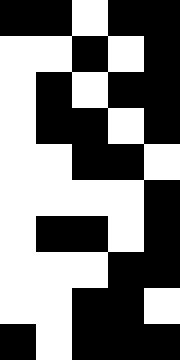[["black", "black", "white", "black", "black"], ["white", "white", "black", "white", "black"], ["white", "black", "white", "black", "black"], ["white", "black", "black", "white", "black"], ["white", "white", "black", "black", "white"], ["white", "white", "white", "white", "black"], ["white", "black", "black", "white", "black"], ["white", "white", "white", "black", "black"], ["white", "white", "black", "black", "white"], ["black", "white", "black", "black", "black"]]